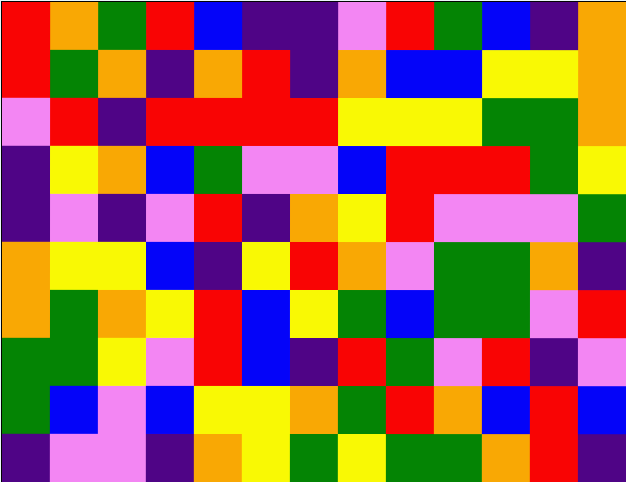[["red", "orange", "green", "red", "blue", "indigo", "indigo", "violet", "red", "green", "blue", "indigo", "orange"], ["red", "green", "orange", "indigo", "orange", "red", "indigo", "orange", "blue", "blue", "yellow", "yellow", "orange"], ["violet", "red", "indigo", "red", "red", "red", "red", "yellow", "yellow", "yellow", "green", "green", "orange"], ["indigo", "yellow", "orange", "blue", "green", "violet", "violet", "blue", "red", "red", "red", "green", "yellow"], ["indigo", "violet", "indigo", "violet", "red", "indigo", "orange", "yellow", "red", "violet", "violet", "violet", "green"], ["orange", "yellow", "yellow", "blue", "indigo", "yellow", "red", "orange", "violet", "green", "green", "orange", "indigo"], ["orange", "green", "orange", "yellow", "red", "blue", "yellow", "green", "blue", "green", "green", "violet", "red"], ["green", "green", "yellow", "violet", "red", "blue", "indigo", "red", "green", "violet", "red", "indigo", "violet"], ["green", "blue", "violet", "blue", "yellow", "yellow", "orange", "green", "red", "orange", "blue", "red", "blue"], ["indigo", "violet", "violet", "indigo", "orange", "yellow", "green", "yellow", "green", "green", "orange", "red", "indigo"]]